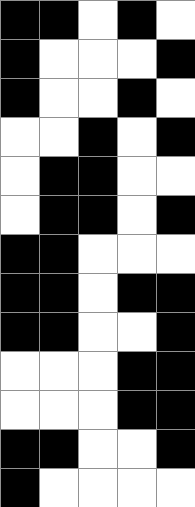[["black", "black", "white", "black", "white"], ["black", "white", "white", "white", "black"], ["black", "white", "white", "black", "white"], ["white", "white", "black", "white", "black"], ["white", "black", "black", "white", "white"], ["white", "black", "black", "white", "black"], ["black", "black", "white", "white", "white"], ["black", "black", "white", "black", "black"], ["black", "black", "white", "white", "black"], ["white", "white", "white", "black", "black"], ["white", "white", "white", "black", "black"], ["black", "black", "white", "white", "black"], ["black", "white", "white", "white", "white"]]